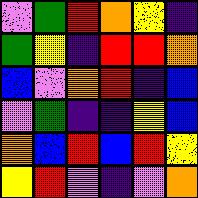[["violet", "green", "red", "orange", "yellow", "indigo"], ["green", "yellow", "indigo", "red", "red", "orange"], ["blue", "violet", "orange", "red", "indigo", "blue"], ["violet", "green", "indigo", "indigo", "yellow", "blue"], ["orange", "blue", "red", "blue", "red", "yellow"], ["yellow", "red", "violet", "indigo", "violet", "orange"]]